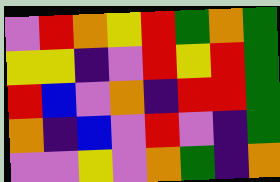[["violet", "red", "orange", "yellow", "red", "green", "orange", "green"], ["yellow", "yellow", "indigo", "violet", "red", "yellow", "red", "green"], ["red", "blue", "violet", "orange", "indigo", "red", "red", "green"], ["orange", "indigo", "blue", "violet", "red", "violet", "indigo", "green"], ["violet", "violet", "yellow", "violet", "orange", "green", "indigo", "orange"]]